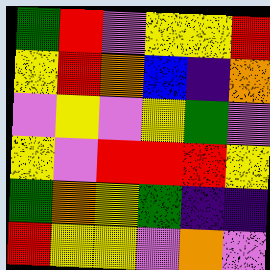[["green", "red", "violet", "yellow", "yellow", "red"], ["yellow", "red", "orange", "blue", "indigo", "orange"], ["violet", "yellow", "violet", "yellow", "green", "violet"], ["yellow", "violet", "red", "red", "red", "yellow"], ["green", "orange", "yellow", "green", "indigo", "indigo"], ["red", "yellow", "yellow", "violet", "orange", "violet"]]